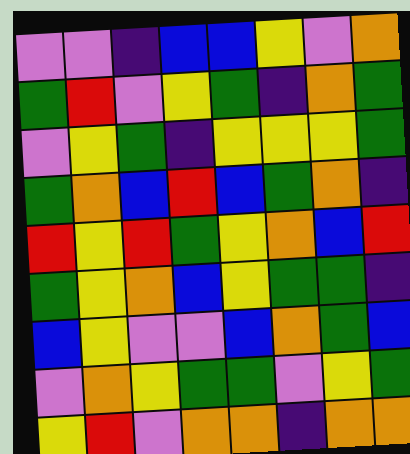[["violet", "violet", "indigo", "blue", "blue", "yellow", "violet", "orange"], ["green", "red", "violet", "yellow", "green", "indigo", "orange", "green"], ["violet", "yellow", "green", "indigo", "yellow", "yellow", "yellow", "green"], ["green", "orange", "blue", "red", "blue", "green", "orange", "indigo"], ["red", "yellow", "red", "green", "yellow", "orange", "blue", "red"], ["green", "yellow", "orange", "blue", "yellow", "green", "green", "indigo"], ["blue", "yellow", "violet", "violet", "blue", "orange", "green", "blue"], ["violet", "orange", "yellow", "green", "green", "violet", "yellow", "green"], ["yellow", "red", "violet", "orange", "orange", "indigo", "orange", "orange"]]